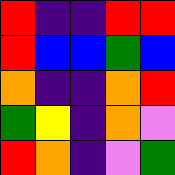[["red", "indigo", "indigo", "red", "red"], ["red", "blue", "blue", "green", "blue"], ["orange", "indigo", "indigo", "orange", "red"], ["green", "yellow", "indigo", "orange", "violet"], ["red", "orange", "indigo", "violet", "green"]]